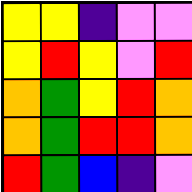[["yellow", "yellow", "indigo", "violet", "violet"], ["yellow", "red", "yellow", "violet", "red"], ["orange", "green", "yellow", "red", "orange"], ["orange", "green", "red", "red", "orange"], ["red", "green", "blue", "indigo", "violet"]]